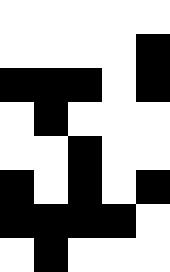[["white", "white", "white", "white", "white"], ["white", "white", "white", "white", "black"], ["black", "black", "black", "white", "black"], ["white", "black", "white", "white", "white"], ["white", "white", "black", "white", "white"], ["black", "white", "black", "white", "black"], ["black", "black", "black", "black", "white"], ["white", "black", "white", "white", "white"]]